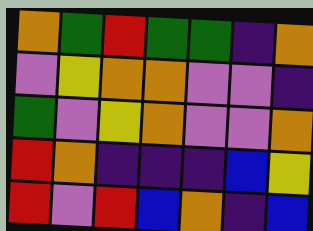[["orange", "green", "red", "green", "green", "indigo", "orange"], ["violet", "yellow", "orange", "orange", "violet", "violet", "indigo"], ["green", "violet", "yellow", "orange", "violet", "violet", "orange"], ["red", "orange", "indigo", "indigo", "indigo", "blue", "yellow"], ["red", "violet", "red", "blue", "orange", "indigo", "blue"]]